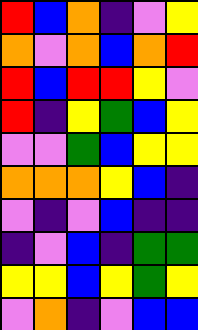[["red", "blue", "orange", "indigo", "violet", "yellow"], ["orange", "violet", "orange", "blue", "orange", "red"], ["red", "blue", "red", "red", "yellow", "violet"], ["red", "indigo", "yellow", "green", "blue", "yellow"], ["violet", "violet", "green", "blue", "yellow", "yellow"], ["orange", "orange", "orange", "yellow", "blue", "indigo"], ["violet", "indigo", "violet", "blue", "indigo", "indigo"], ["indigo", "violet", "blue", "indigo", "green", "green"], ["yellow", "yellow", "blue", "yellow", "green", "yellow"], ["violet", "orange", "indigo", "violet", "blue", "blue"]]